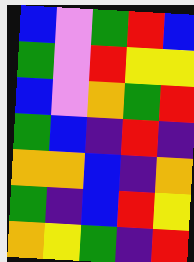[["blue", "violet", "green", "red", "blue"], ["green", "violet", "red", "yellow", "yellow"], ["blue", "violet", "orange", "green", "red"], ["green", "blue", "indigo", "red", "indigo"], ["orange", "orange", "blue", "indigo", "orange"], ["green", "indigo", "blue", "red", "yellow"], ["orange", "yellow", "green", "indigo", "red"]]